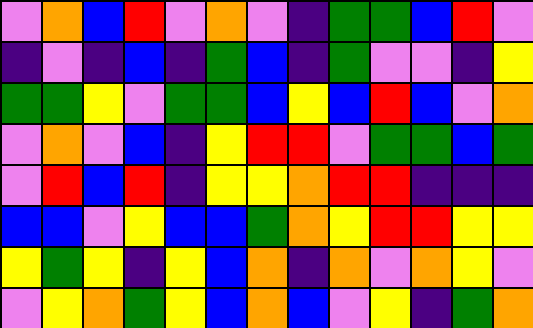[["violet", "orange", "blue", "red", "violet", "orange", "violet", "indigo", "green", "green", "blue", "red", "violet"], ["indigo", "violet", "indigo", "blue", "indigo", "green", "blue", "indigo", "green", "violet", "violet", "indigo", "yellow"], ["green", "green", "yellow", "violet", "green", "green", "blue", "yellow", "blue", "red", "blue", "violet", "orange"], ["violet", "orange", "violet", "blue", "indigo", "yellow", "red", "red", "violet", "green", "green", "blue", "green"], ["violet", "red", "blue", "red", "indigo", "yellow", "yellow", "orange", "red", "red", "indigo", "indigo", "indigo"], ["blue", "blue", "violet", "yellow", "blue", "blue", "green", "orange", "yellow", "red", "red", "yellow", "yellow"], ["yellow", "green", "yellow", "indigo", "yellow", "blue", "orange", "indigo", "orange", "violet", "orange", "yellow", "violet"], ["violet", "yellow", "orange", "green", "yellow", "blue", "orange", "blue", "violet", "yellow", "indigo", "green", "orange"]]